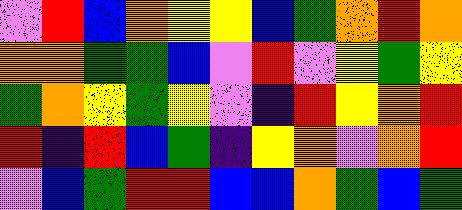[["violet", "red", "blue", "orange", "yellow", "yellow", "blue", "green", "orange", "red", "orange"], ["orange", "orange", "green", "green", "blue", "violet", "red", "violet", "yellow", "green", "yellow"], ["green", "orange", "yellow", "green", "yellow", "violet", "indigo", "red", "yellow", "orange", "red"], ["red", "indigo", "red", "blue", "green", "indigo", "yellow", "orange", "violet", "orange", "red"], ["violet", "blue", "green", "red", "red", "blue", "blue", "orange", "green", "blue", "green"]]